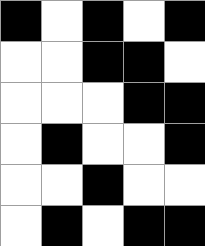[["black", "white", "black", "white", "black"], ["white", "white", "black", "black", "white"], ["white", "white", "white", "black", "black"], ["white", "black", "white", "white", "black"], ["white", "white", "black", "white", "white"], ["white", "black", "white", "black", "black"]]